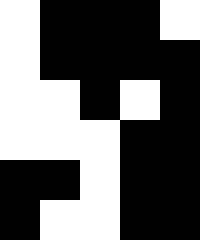[["white", "black", "black", "black", "white"], ["white", "black", "black", "black", "black"], ["white", "white", "black", "white", "black"], ["white", "white", "white", "black", "black"], ["black", "black", "white", "black", "black"], ["black", "white", "white", "black", "black"]]